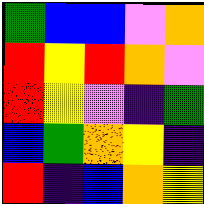[["green", "blue", "blue", "violet", "orange"], ["red", "yellow", "red", "orange", "violet"], ["red", "yellow", "violet", "indigo", "green"], ["blue", "green", "orange", "yellow", "indigo"], ["red", "indigo", "blue", "orange", "yellow"]]